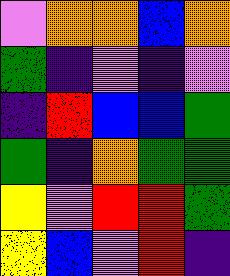[["violet", "orange", "orange", "blue", "orange"], ["green", "indigo", "violet", "indigo", "violet"], ["indigo", "red", "blue", "blue", "green"], ["green", "indigo", "orange", "green", "green"], ["yellow", "violet", "red", "red", "green"], ["yellow", "blue", "violet", "red", "indigo"]]